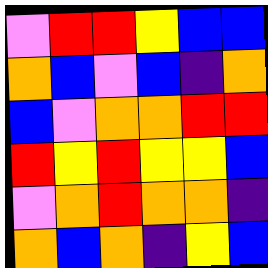[["violet", "red", "red", "yellow", "blue", "blue"], ["orange", "blue", "violet", "blue", "indigo", "orange"], ["blue", "violet", "orange", "orange", "red", "red"], ["red", "yellow", "red", "yellow", "yellow", "blue"], ["violet", "orange", "red", "orange", "orange", "indigo"], ["orange", "blue", "orange", "indigo", "yellow", "blue"]]